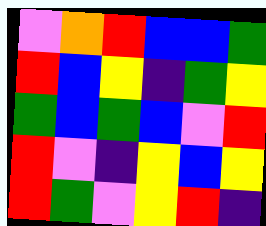[["violet", "orange", "red", "blue", "blue", "green"], ["red", "blue", "yellow", "indigo", "green", "yellow"], ["green", "blue", "green", "blue", "violet", "red"], ["red", "violet", "indigo", "yellow", "blue", "yellow"], ["red", "green", "violet", "yellow", "red", "indigo"]]